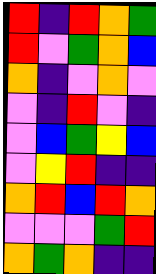[["red", "indigo", "red", "orange", "green"], ["red", "violet", "green", "orange", "blue"], ["orange", "indigo", "violet", "orange", "violet"], ["violet", "indigo", "red", "violet", "indigo"], ["violet", "blue", "green", "yellow", "blue"], ["violet", "yellow", "red", "indigo", "indigo"], ["orange", "red", "blue", "red", "orange"], ["violet", "violet", "violet", "green", "red"], ["orange", "green", "orange", "indigo", "indigo"]]